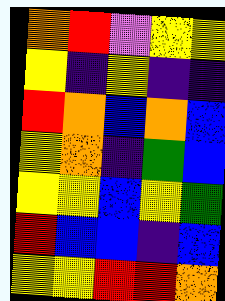[["orange", "red", "violet", "yellow", "yellow"], ["yellow", "indigo", "yellow", "indigo", "indigo"], ["red", "orange", "blue", "orange", "blue"], ["yellow", "orange", "indigo", "green", "blue"], ["yellow", "yellow", "blue", "yellow", "green"], ["red", "blue", "blue", "indigo", "blue"], ["yellow", "yellow", "red", "red", "orange"]]